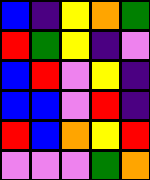[["blue", "indigo", "yellow", "orange", "green"], ["red", "green", "yellow", "indigo", "violet"], ["blue", "red", "violet", "yellow", "indigo"], ["blue", "blue", "violet", "red", "indigo"], ["red", "blue", "orange", "yellow", "red"], ["violet", "violet", "violet", "green", "orange"]]